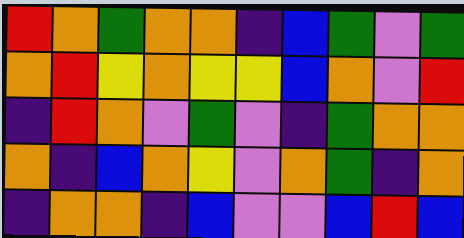[["red", "orange", "green", "orange", "orange", "indigo", "blue", "green", "violet", "green"], ["orange", "red", "yellow", "orange", "yellow", "yellow", "blue", "orange", "violet", "red"], ["indigo", "red", "orange", "violet", "green", "violet", "indigo", "green", "orange", "orange"], ["orange", "indigo", "blue", "orange", "yellow", "violet", "orange", "green", "indigo", "orange"], ["indigo", "orange", "orange", "indigo", "blue", "violet", "violet", "blue", "red", "blue"]]